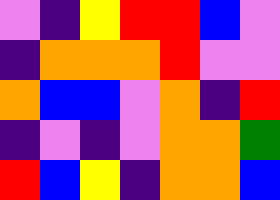[["violet", "indigo", "yellow", "red", "red", "blue", "violet"], ["indigo", "orange", "orange", "orange", "red", "violet", "violet"], ["orange", "blue", "blue", "violet", "orange", "indigo", "red"], ["indigo", "violet", "indigo", "violet", "orange", "orange", "green"], ["red", "blue", "yellow", "indigo", "orange", "orange", "blue"]]